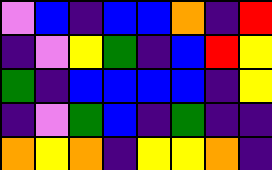[["violet", "blue", "indigo", "blue", "blue", "orange", "indigo", "red"], ["indigo", "violet", "yellow", "green", "indigo", "blue", "red", "yellow"], ["green", "indigo", "blue", "blue", "blue", "blue", "indigo", "yellow"], ["indigo", "violet", "green", "blue", "indigo", "green", "indigo", "indigo"], ["orange", "yellow", "orange", "indigo", "yellow", "yellow", "orange", "indigo"]]